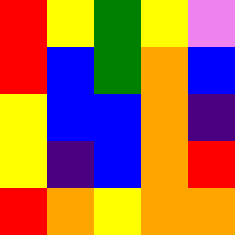[["red", "yellow", "green", "yellow", "violet"], ["red", "blue", "green", "orange", "blue"], ["yellow", "blue", "blue", "orange", "indigo"], ["yellow", "indigo", "blue", "orange", "red"], ["red", "orange", "yellow", "orange", "orange"]]